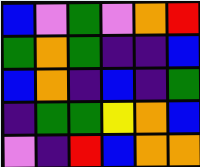[["blue", "violet", "green", "violet", "orange", "red"], ["green", "orange", "green", "indigo", "indigo", "blue"], ["blue", "orange", "indigo", "blue", "indigo", "green"], ["indigo", "green", "green", "yellow", "orange", "blue"], ["violet", "indigo", "red", "blue", "orange", "orange"]]